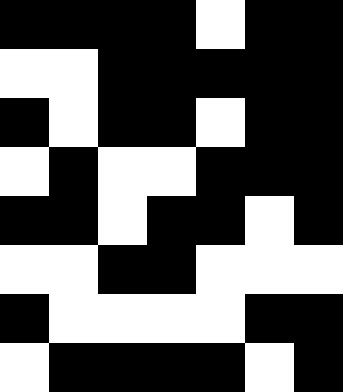[["black", "black", "black", "black", "white", "black", "black"], ["white", "white", "black", "black", "black", "black", "black"], ["black", "white", "black", "black", "white", "black", "black"], ["white", "black", "white", "white", "black", "black", "black"], ["black", "black", "white", "black", "black", "white", "black"], ["white", "white", "black", "black", "white", "white", "white"], ["black", "white", "white", "white", "white", "black", "black"], ["white", "black", "black", "black", "black", "white", "black"]]